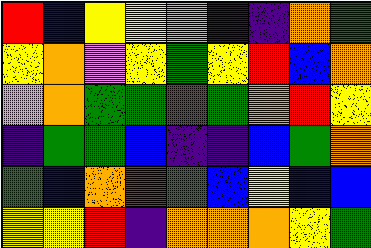[["red", "blue", "yellow", "yellow", "violet", "indigo", "indigo", "orange", "green"], ["yellow", "orange", "violet", "yellow", "green", "yellow", "red", "blue", "orange"], ["violet", "orange", "green", "green", "red", "green", "orange", "red", "yellow"], ["indigo", "green", "green", "blue", "indigo", "indigo", "blue", "green", "orange"], ["green", "blue", "orange", "red", "green", "blue", "yellow", "blue", "blue"], ["yellow", "yellow", "red", "indigo", "orange", "orange", "orange", "yellow", "green"]]